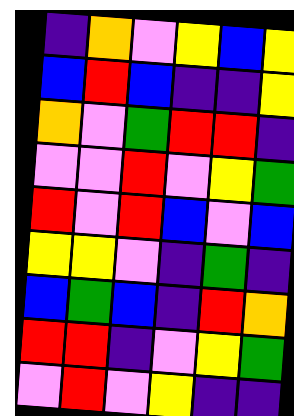[["indigo", "orange", "violet", "yellow", "blue", "yellow"], ["blue", "red", "blue", "indigo", "indigo", "yellow"], ["orange", "violet", "green", "red", "red", "indigo"], ["violet", "violet", "red", "violet", "yellow", "green"], ["red", "violet", "red", "blue", "violet", "blue"], ["yellow", "yellow", "violet", "indigo", "green", "indigo"], ["blue", "green", "blue", "indigo", "red", "orange"], ["red", "red", "indigo", "violet", "yellow", "green"], ["violet", "red", "violet", "yellow", "indigo", "indigo"]]